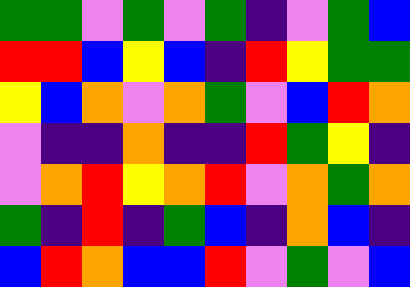[["green", "green", "violet", "green", "violet", "green", "indigo", "violet", "green", "blue"], ["red", "red", "blue", "yellow", "blue", "indigo", "red", "yellow", "green", "green"], ["yellow", "blue", "orange", "violet", "orange", "green", "violet", "blue", "red", "orange"], ["violet", "indigo", "indigo", "orange", "indigo", "indigo", "red", "green", "yellow", "indigo"], ["violet", "orange", "red", "yellow", "orange", "red", "violet", "orange", "green", "orange"], ["green", "indigo", "red", "indigo", "green", "blue", "indigo", "orange", "blue", "indigo"], ["blue", "red", "orange", "blue", "blue", "red", "violet", "green", "violet", "blue"]]